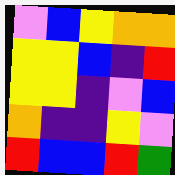[["violet", "blue", "yellow", "orange", "orange"], ["yellow", "yellow", "blue", "indigo", "red"], ["yellow", "yellow", "indigo", "violet", "blue"], ["orange", "indigo", "indigo", "yellow", "violet"], ["red", "blue", "blue", "red", "green"]]